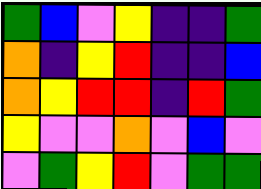[["green", "blue", "violet", "yellow", "indigo", "indigo", "green"], ["orange", "indigo", "yellow", "red", "indigo", "indigo", "blue"], ["orange", "yellow", "red", "red", "indigo", "red", "green"], ["yellow", "violet", "violet", "orange", "violet", "blue", "violet"], ["violet", "green", "yellow", "red", "violet", "green", "green"]]